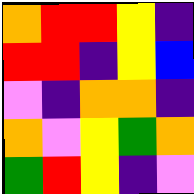[["orange", "red", "red", "yellow", "indigo"], ["red", "red", "indigo", "yellow", "blue"], ["violet", "indigo", "orange", "orange", "indigo"], ["orange", "violet", "yellow", "green", "orange"], ["green", "red", "yellow", "indigo", "violet"]]